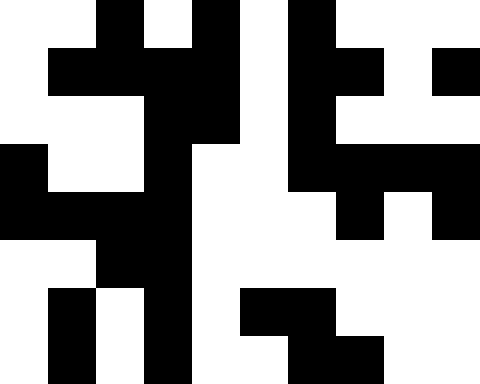[["white", "white", "black", "white", "black", "white", "black", "white", "white", "white"], ["white", "black", "black", "black", "black", "white", "black", "black", "white", "black"], ["white", "white", "white", "black", "black", "white", "black", "white", "white", "white"], ["black", "white", "white", "black", "white", "white", "black", "black", "black", "black"], ["black", "black", "black", "black", "white", "white", "white", "black", "white", "black"], ["white", "white", "black", "black", "white", "white", "white", "white", "white", "white"], ["white", "black", "white", "black", "white", "black", "black", "white", "white", "white"], ["white", "black", "white", "black", "white", "white", "black", "black", "white", "white"]]